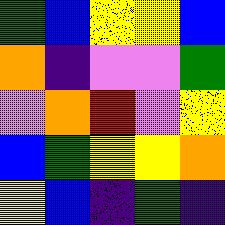[["green", "blue", "yellow", "yellow", "blue"], ["orange", "indigo", "violet", "violet", "green"], ["violet", "orange", "red", "violet", "yellow"], ["blue", "green", "yellow", "yellow", "orange"], ["yellow", "blue", "indigo", "green", "indigo"]]